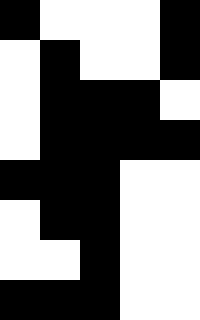[["black", "white", "white", "white", "black"], ["white", "black", "white", "white", "black"], ["white", "black", "black", "black", "white"], ["white", "black", "black", "black", "black"], ["black", "black", "black", "white", "white"], ["white", "black", "black", "white", "white"], ["white", "white", "black", "white", "white"], ["black", "black", "black", "white", "white"]]